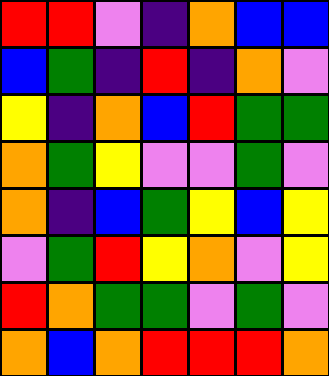[["red", "red", "violet", "indigo", "orange", "blue", "blue"], ["blue", "green", "indigo", "red", "indigo", "orange", "violet"], ["yellow", "indigo", "orange", "blue", "red", "green", "green"], ["orange", "green", "yellow", "violet", "violet", "green", "violet"], ["orange", "indigo", "blue", "green", "yellow", "blue", "yellow"], ["violet", "green", "red", "yellow", "orange", "violet", "yellow"], ["red", "orange", "green", "green", "violet", "green", "violet"], ["orange", "blue", "orange", "red", "red", "red", "orange"]]